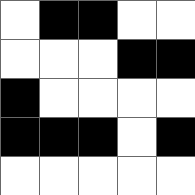[["white", "black", "black", "white", "white"], ["white", "white", "white", "black", "black"], ["black", "white", "white", "white", "white"], ["black", "black", "black", "white", "black"], ["white", "white", "white", "white", "white"]]